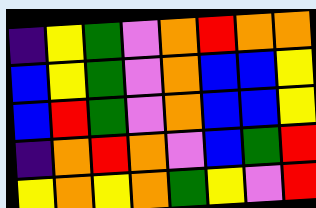[["indigo", "yellow", "green", "violet", "orange", "red", "orange", "orange"], ["blue", "yellow", "green", "violet", "orange", "blue", "blue", "yellow"], ["blue", "red", "green", "violet", "orange", "blue", "blue", "yellow"], ["indigo", "orange", "red", "orange", "violet", "blue", "green", "red"], ["yellow", "orange", "yellow", "orange", "green", "yellow", "violet", "red"]]